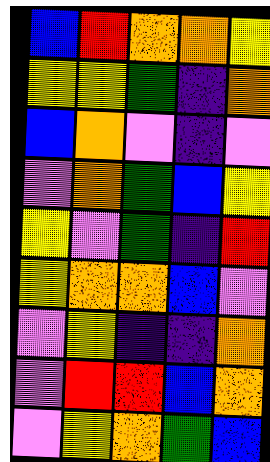[["blue", "red", "orange", "orange", "yellow"], ["yellow", "yellow", "green", "indigo", "orange"], ["blue", "orange", "violet", "indigo", "violet"], ["violet", "orange", "green", "blue", "yellow"], ["yellow", "violet", "green", "indigo", "red"], ["yellow", "orange", "orange", "blue", "violet"], ["violet", "yellow", "indigo", "indigo", "orange"], ["violet", "red", "red", "blue", "orange"], ["violet", "yellow", "orange", "green", "blue"]]